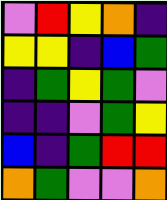[["violet", "red", "yellow", "orange", "indigo"], ["yellow", "yellow", "indigo", "blue", "green"], ["indigo", "green", "yellow", "green", "violet"], ["indigo", "indigo", "violet", "green", "yellow"], ["blue", "indigo", "green", "red", "red"], ["orange", "green", "violet", "violet", "orange"]]